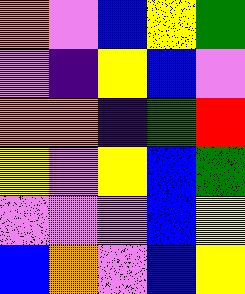[["orange", "violet", "blue", "yellow", "green"], ["violet", "indigo", "yellow", "blue", "violet"], ["orange", "orange", "indigo", "green", "red"], ["yellow", "violet", "yellow", "blue", "green"], ["violet", "violet", "violet", "blue", "yellow"], ["blue", "orange", "violet", "blue", "yellow"]]